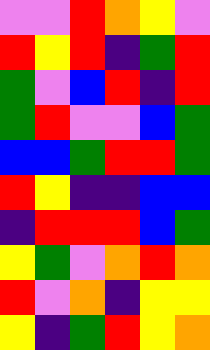[["violet", "violet", "red", "orange", "yellow", "violet"], ["red", "yellow", "red", "indigo", "green", "red"], ["green", "violet", "blue", "red", "indigo", "red"], ["green", "red", "violet", "violet", "blue", "green"], ["blue", "blue", "green", "red", "red", "green"], ["red", "yellow", "indigo", "indigo", "blue", "blue"], ["indigo", "red", "red", "red", "blue", "green"], ["yellow", "green", "violet", "orange", "red", "orange"], ["red", "violet", "orange", "indigo", "yellow", "yellow"], ["yellow", "indigo", "green", "red", "yellow", "orange"]]